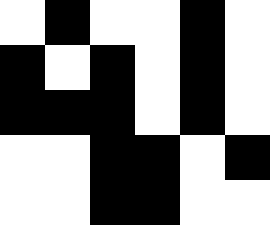[["white", "black", "white", "white", "black", "white"], ["black", "white", "black", "white", "black", "white"], ["black", "black", "black", "white", "black", "white"], ["white", "white", "black", "black", "white", "black"], ["white", "white", "black", "black", "white", "white"]]